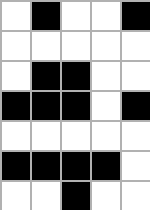[["white", "black", "white", "white", "black"], ["white", "white", "white", "white", "white"], ["white", "black", "black", "white", "white"], ["black", "black", "black", "white", "black"], ["white", "white", "white", "white", "white"], ["black", "black", "black", "black", "white"], ["white", "white", "black", "white", "white"]]